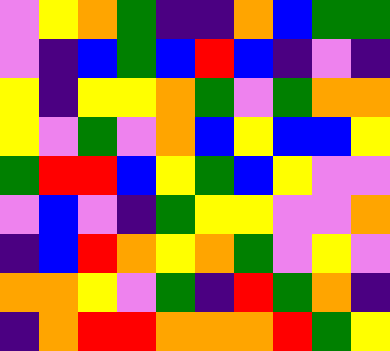[["violet", "yellow", "orange", "green", "indigo", "indigo", "orange", "blue", "green", "green"], ["violet", "indigo", "blue", "green", "blue", "red", "blue", "indigo", "violet", "indigo"], ["yellow", "indigo", "yellow", "yellow", "orange", "green", "violet", "green", "orange", "orange"], ["yellow", "violet", "green", "violet", "orange", "blue", "yellow", "blue", "blue", "yellow"], ["green", "red", "red", "blue", "yellow", "green", "blue", "yellow", "violet", "violet"], ["violet", "blue", "violet", "indigo", "green", "yellow", "yellow", "violet", "violet", "orange"], ["indigo", "blue", "red", "orange", "yellow", "orange", "green", "violet", "yellow", "violet"], ["orange", "orange", "yellow", "violet", "green", "indigo", "red", "green", "orange", "indigo"], ["indigo", "orange", "red", "red", "orange", "orange", "orange", "red", "green", "yellow"]]